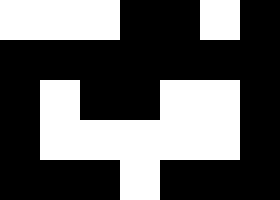[["white", "white", "white", "black", "black", "white", "black"], ["black", "black", "black", "black", "black", "black", "black"], ["black", "white", "black", "black", "white", "white", "black"], ["black", "white", "white", "white", "white", "white", "black"], ["black", "black", "black", "white", "black", "black", "black"]]